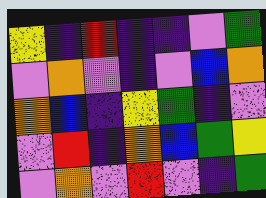[["yellow", "indigo", "red", "indigo", "indigo", "violet", "green"], ["violet", "orange", "violet", "indigo", "violet", "blue", "orange"], ["orange", "blue", "indigo", "yellow", "green", "indigo", "violet"], ["violet", "red", "indigo", "orange", "blue", "green", "yellow"], ["violet", "orange", "violet", "red", "violet", "indigo", "green"]]